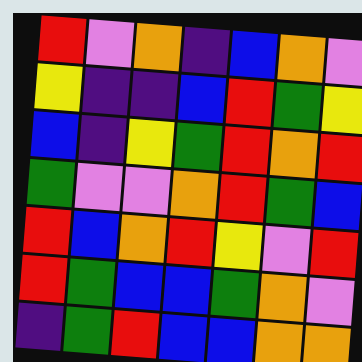[["red", "violet", "orange", "indigo", "blue", "orange", "violet"], ["yellow", "indigo", "indigo", "blue", "red", "green", "yellow"], ["blue", "indigo", "yellow", "green", "red", "orange", "red"], ["green", "violet", "violet", "orange", "red", "green", "blue"], ["red", "blue", "orange", "red", "yellow", "violet", "red"], ["red", "green", "blue", "blue", "green", "orange", "violet"], ["indigo", "green", "red", "blue", "blue", "orange", "orange"]]